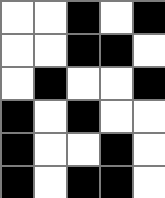[["white", "white", "black", "white", "black"], ["white", "white", "black", "black", "white"], ["white", "black", "white", "white", "black"], ["black", "white", "black", "white", "white"], ["black", "white", "white", "black", "white"], ["black", "white", "black", "black", "white"]]